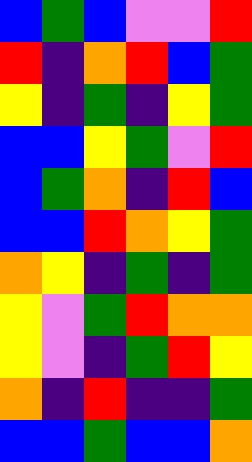[["blue", "green", "blue", "violet", "violet", "red"], ["red", "indigo", "orange", "red", "blue", "green"], ["yellow", "indigo", "green", "indigo", "yellow", "green"], ["blue", "blue", "yellow", "green", "violet", "red"], ["blue", "green", "orange", "indigo", "red", "blue"], ["blue", "blue", "red", "orange", "yellow", "green"], ["orange", "yellow", "indigo", "green", "indigo", "green"], ["yellow", "violet", "green", "red", "orange", "orange"], ["yellow", "violet", "indigo", "green", "red", "yellow"], ["orange", "indigo", "red", "indigo", "indigo", "green"], ["blue", "blue", "green", "blue", "blue", "orange"]]